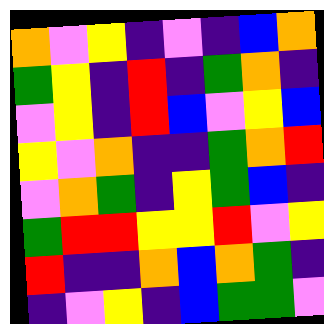[["orange", "violet", "yellow", "indigo", "violet", "indigo", "blue", "orange"], ["green", "yellow", "indigo", "red", "indigo", "green", "orange", "indigo"], ["violet", "yellow", "indigo", "red", "blue", "violet", "yellow", "blue"], ["yellow", "violet", "orange", "indigo", "indigo", "green", "orange", "red"], ["violet", "orange", "green", "indigo", "yellow", "green", "blue", "indigo"], ["green", "red", "red", "yellow", "yellow", "red", "violet", "yellow"], ["red", "indigo", "indigo", "orange", "blue", "orange", "green", "indigo"], ["indigo", "violet", "yellow", "indigo", "blue", "green", "green", "violet"]]